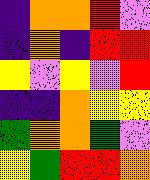[["indigo", "orange", "orange", "red", "violet"], ["indigo", "orange", "indigo", "red", "red"], ["yellow", "violet", "yellow", "violet", "red"], ["indigo", "indigo", "orange", "yellow", "yellow"], ["green", "orange", "orange", "green", "violet"], ["yellow", "green", "red", "red", "orange"]]